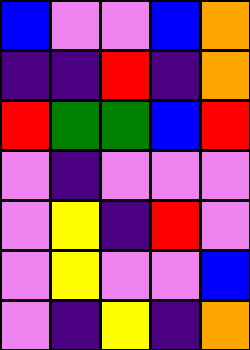[["blue", "violet", "violet", "blue", "orange"], ["indigo", "indigo", "red", "indigo", "orange"], ["red", "green", "green", "blue", "red"], ["violet", "indigo", "violet", "violet", "violet"], ["violet", "yellow", "indigo", "red", "violet"], ["violet", "yellow", "violet", "violet", "blue"], ["violet", "indigo", "yellow", "indigo", "orange"]]